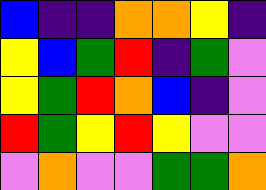[["blue", "indigo", "indigo", "orange", "orange", "yellow", "indigo"], ["yellow", "blue", "green", "red", "indigo", "green", "violet"], ["yellow", "green", "red", "orange", "blue", "indigo", "violet"], ["red", "green", "yellow", "red", "yellow", "violet", "violet"], ["violet", "orange", "violet", "violet", "green", "green", "orange"]]